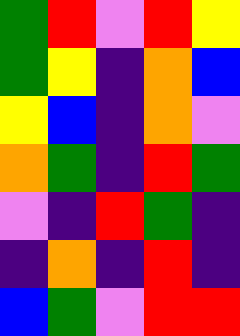[["green", "red", "violet", "red", "yellow"], ["green", "yellow", "indigo", "orange", "blue"], ["yellow", "blue", "indigo", "orange", "violet"], ["orange", "green", "indigo", "red", "green"], ["violet", "indigo", "red", "green", "indigo"], ["indigo", "orange", "indigo", "red", "indigo"], ["blue", "green", "violet", "red", "red"]]